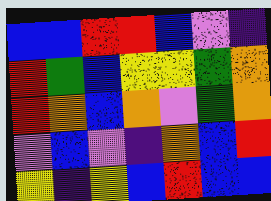[["blue", "blue", "red", "red", "blue", "violet", "indigo"], ["red", "green", "blue", "yellow", "yellow", "green", "orange"], ["red", "orange", "blue", "orange", "violet", "green", "orange"], ["violet", "blue", "violet", "indigo", "orange", "blue", "red"], ["yellow", "indigo", "yellow", "blue", "red", "blue", "blue"]]